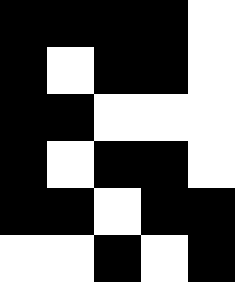[["black", "black", "black", "black", "white"], ["black", "white", "black", "black", "white"], ["black", "black", "white", "white", "white"], ["black", "white", "black", "black", "white"], ["black", "black", "white", "black", "black"], ["white", "white", "black", "white", "black"]]